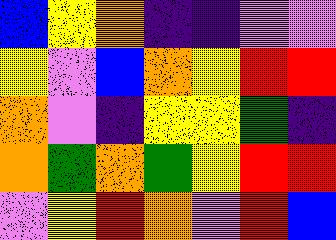[["blue", "yellow", "orange", "indigo", "indigo", "violet", "violet"], ["yellow", "violet", "blue", "orange", "yellow", "red", "red"], ["orange", "violet", "indigo", "yellow", "yellow", "green", "indigo"], ["orange", "green", "orange", "green", "yellow", "red", "red"], ["violet", "yellow", "red", "orange", "violet", "red", "blue"]]